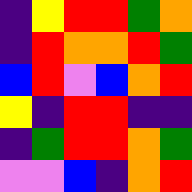[["indigo", "yellow", "red", "red", "green", "orange"], ["indigo", "red", "orange", "orange", "red", "green"], ["blue", "red", "violet", "blue", "orange", "red"], ["yellow", "indigo", "red", "red", "indigo", "indigo"], ["indigo", "green", "red", "red", "orange", "green"], ["violet", "violet", "blue", "indigo", "orange", "red"]]